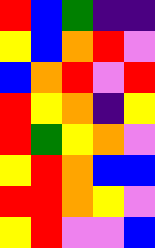[["red", "blue", "green", "indigo", "indigo"], ["yellow", "blue", "orange", "red", "violet"], ["blue", "orange", "red", "violet", "red"], ["red", "yellow", "orange", "indigo", "yellow"], ["red", "green", "yellow", "orange", "violet"], ["yellow", "red", "orange", "blue", "blue"], ["red", "red", "orange", "yellow", "violet"], ["yellow", "red", "violet", "violet", "blue"]]